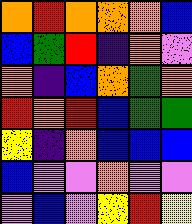[["orange", "red", "orange", "orange", "orange", "blue"], ["blue", "green", "red", "indigo", "orange", "violet"], ["orange", "indigo", "blue", "orange", "green", "orange"], ["red", "orange", "red", "blue", "green", "green"], ["yellow", "indigo", "orange", "blue", "blue", "blue"], ["blue", "violet", "violet", "orange", "violet", "violet"], ["violet", "blue", "violet", "yellow", "red", "yellow"]]